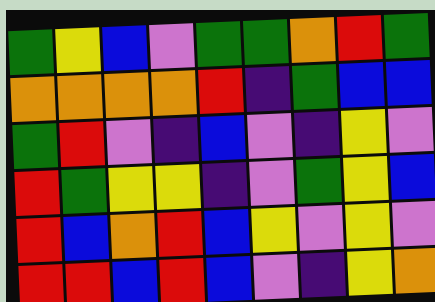[["green", "yellow", "blue", "violet", "green", "green", "orange", "red", "green"], ["orange", "orange", "orange", "orange", "red", "indigo", "green", "blue", "blue"], ["green", "red", "violet", "indigo", "blue", "violet", "indigo", "yellow", "violet"], ["red", "green", "yellow", "yellow", "indigo", "violet", "green", "yellow", "blue"], ["red", "blue", "orange", "red", "blue", "yellow", "violet", "yellow", "violet"], ["red", "red", "blue", "red", "blue", "violet", "indigo", "yellow", "orange"]]